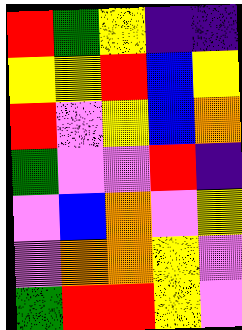[["red", "green", "yellow", "indigo", "indigo"], ["yellow", "yellow", "red", "blue", "yellow"], ["red", "violet", "yellow", "blue", "orange"], ["green", "violet", "violet", "red", "indigo"], ["violet", "blue", "orange", "violet", "yellow"], ["violet", "orange", "orange", "yellow", "violet"], ["green", "red", "red", "yellow", "violet"]]